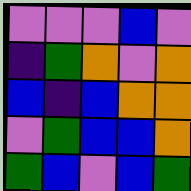[["violet", "violet", "violet", "blue", "violet"], ["indigo", "green", "orange", "violet", "orange"], ["blue", "indigo", "blue", "orange", "orange"], ["violet", "green", "blue", "blue", "orange"], ["green", "blue", "violet", "blue", "green"]]